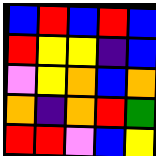[["blue", "red", "blue", "red", "blue"], ["red", "yellow", "yellow", "indigo", "blue"], ["violet", "yellow", "orange", "blue", "orange"], ["orange", "indigo", "orange", "red", "green"], ["red", "red", "violet", "blue", "yellow"]]